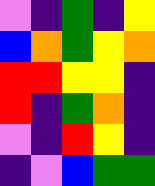[["violet", "indigo", "green", "indigo", "yellow"], ["blue", "orange", "green", "yellow", "orange"], ["red", "red", "yellow", "yellow", "indigo"], ["red", "indigo", "green", "orange", "indigo"], ["violet", "indigo", "red", "yellow", "indigo"], ["indigo", "violet", "blue", "green", "green"]]